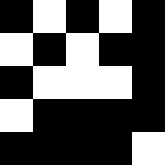[["black", "white", "black", "white", "black"], ["white", "black", "white", "black", "black"], ["black", "white", "white", "white", "black"], ["white", "black", "black", "black", "black"], ["black", "black", "black", "black", "white"]]